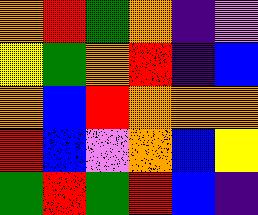[["orange", "red", "green", "orange", "indigo", "violet"], ["yellow", "green", "orange", "red", "indigo", "blue"], ["orange", "blue", "red", "orange", "orange", "orange"], ["red", "blue", "violet", "orange", "blue", "yellow"], ["green", "red", "green", "red", "blue", "indigo"]]